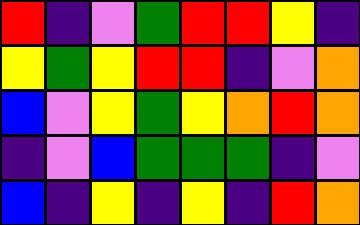[["red", "indigo", "violet", "green", "red", "red", "yellow", "indigo"], ["yellow", "green", "yellow", "red", "red", "indigo", "violet", "orange"], ["blue", "violet", "yellow", "green", "yellow", "orange", "red", "orange"], ["indigo", "violet", "blue", "green", "green", "green", "indigo", "violet"], ["blue", "indigo", "yellow", "indigo", "yellow", "indigo", "red", "orange"]]